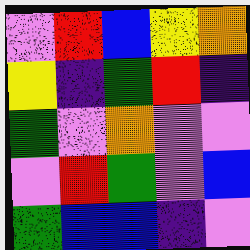[["violet", "red", "blue", "yellow", "orange"], ["yellow", "indigo", "green", "red", "indigo"], ["green", "violet", "orange", "violet", "violet"], ["violet", "red", "green", "violet", "blue"], ["green", "blue", "blue", "indigo", "violet"]]